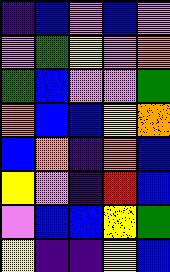[["indigo", "blue", "violet", "blue", "violet"], ["violet", "green", "yellow", "violet", "orange"], ["green", "blue", "violet", "violet", "green"], ["orange", "blue", "blue", "yellow", "orange"], ["blue", "orange", "indigo", "orange", "blue"], ["yellow", "violet", "indigo", "red", "blue"], ["violet", "blue", "blue", "yellow", "green"], ["yellow", "indigo", "indigo", "yellow", "blue"]]